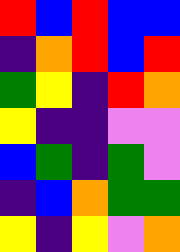[["red", "blue", "red", "blue", "blue"], ["indigo", "orange", "red", "blue", "red"], ["green", "yellow", "indigo", "red", "orange"], ["yellow", "indigo", "indigo", "violet", "violet"], ["blue", "green", "indigo", "green", "violet"], ["indigo", "blue", "orange", "green", "green"], ["yellow", "indigo", "yellow", "violet", "orange"]]